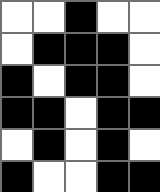[["white", "white", "black", "white", "white"], ["white", "black", "black", "black", "white"], ["black", "white", "black", "black", "white"], ["black", "black", "white", "black", "black"], ["white", "black", "white", "black", "white"], ["black", "white", "white", "black", "black"]]